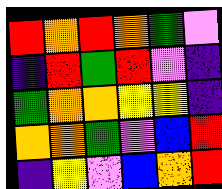[["red", "orange", "red", "orange", "green", "violet"], ["indigo", "red", "green", "red", "violet", "indigo"], ["green", "orange", "orange", "yellow", "yellow", "indigo"], ["orange", "orange", "green", "violet", "blue", "red"], ["indigo", "yellow", "violet", "blue", "orange", "red"]]